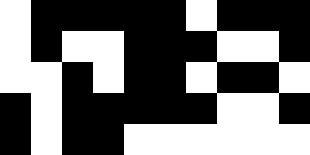[["white", "black", "black", "black", "black", "black", "white", "black", "black", "black"], ["white", "black", "white", "white", "black", "black", "black", "white", "white", "black"], ["white", "white", "black", "white", "black", "black", "white", "black", "black", "white"], ["black", "white", "black", "black", "black", "black", "black", "white", "white", "black"], ["black", "white", "black", "black", "white", "white", "white", "white", "white", "white"]]